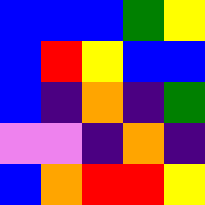[["blue", "blue", "blue", "green", "yellow"], ["blue", "red", "yellow", "blue", "blue"], ["blue", "indigo", "orange", "indigo", "green"], ["violet", "violet", "indigo", "orange", "indigo"], ["blue", "orange", "red", "red", "yellow"]]